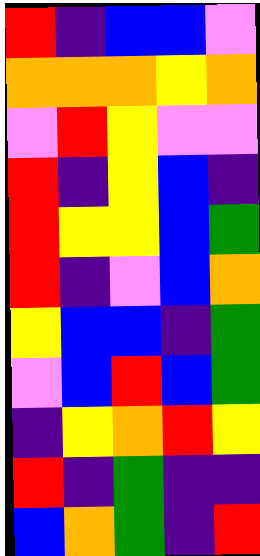[["red", "indigo", "blue", "blue", "violet"], ["orange", "orange", "orange", "yellow", "orange"], ["violet", "red", "yellow", "violet", "violet"], ["red", "indigo", "yellow", "blue", "indigo"], ["red", "yellow", "yellow", "blue", "green"], ["red", "indigo", "violet", "blue", "orange"], ["yellow", "blue", "blue", "indigo", "green"], ["violet", "blue", "red", "blue", "green"], ["indigo", "yellow", "orange", "red", "yellow"], ["red", "indigo", "green", "indigo", "indigo"], ["blue", "orange", "green", "indigo", "red"]]